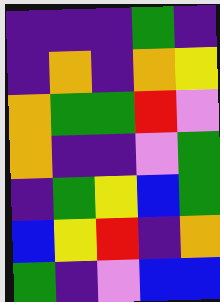[["indigo", "indigo", "indigo", "green", "indigo"], ["indigo", "orange", "indigo", "orange", "yellow"], ["orange", "green", "green", "red", "violet"], ["orange", "indigo", "indigo", "violet", "green"], ["indigo", "green", "yellow", "blue", "green"], ["blue", "yellow", "red", "indigo", "orange"], ["green", "indigo", "violet", "blue", "blue"]]